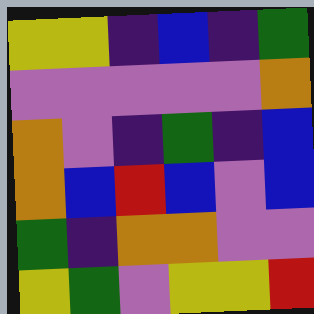[["yellow", "yellow", "indigo", "blue", "indigo", "green"], ["violet", "violet", "violet", "violet", "violet", "orange"], ["orange", "violet", "indigo", "green", "indigo", "blue"], ["orange", "blue", "red", "blue", "violet", "blue"], ["green", "indigo", "orange", "orange", "violet", "violet"], ["yellow", "green", "violet", "yellow", "yellow", "red"]]